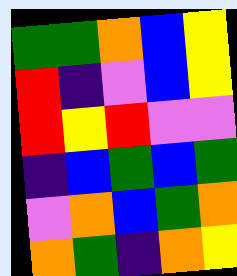[["green", "green", "orange", "blue", "yellow"], ["red", "indigo", "violet", "blue", "yellow"], ["red", "yellow", "red", "violet", "violet"], ["indigo", "blue", "green", "blue", "green"], ["violet", "orange", "blue", "green", "orange"], ["orange", "green", "indigo", "orange", "yellow"]]